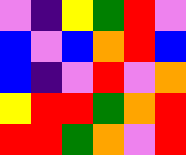[["violet", "indigo", "yellow", "green", "red", "violet"], ["blue", "violet", "blue", "orange", "red", "blue"], ["blue", "indigo", "violet", "red", "violet", "orange"], ["yellow", "red", "red", "green", "orange", "red"], ["red", "red", "green", "orange", "violet", "red"]]